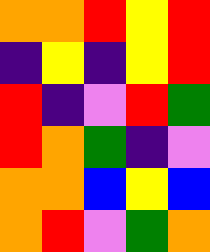[["orange", "orange", "red", "yellow", "red"], ["indigo", "yellow", "indigo", "yellow", "red"], ["red", "indigo", "violet", "red", "green"], ["red", "orange", "green", "indigo", "violet"], ["orange", "orange", "blue", "yellow", "blue"], ["orange", "red", "violet", "green", "orange"]]